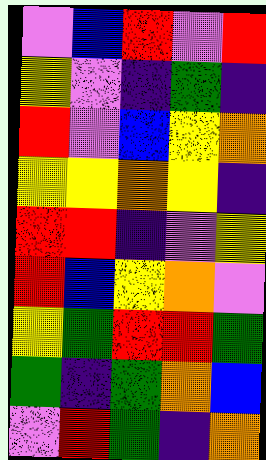[["violet", "blue", "red", "violet", "red"], ["yellow", "violet", "indigo", "green", "indigo"], ["red", "violet", "blue", "yellow", "orange"], ["yellow", "yellow", "orange", "yellow", "indigo"], ["red", "red", "indigo", "violet", "yellow"], ["red", "blue", "yellow", "orange", "violet"], ["yellow", "green", "red", "red", "green"], ["green", "indigo", "green", "orange", "blue"], ["violet", "red", "green", "indigo", "orange"]]